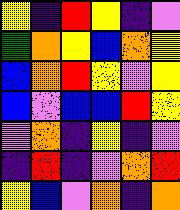[["yellow", "indigo", "red", "yellow", "indigo", "violet"], ["green", "orange", "yellow", "blue", "orange", "yellow"], ["blue", "orange", "red", "yellow", "violet", "yellow"], ["blue", "violet", "blue", "blue", "red", "yellow"], ["violet", "orange", "indigo", "yellow", "indigo", "violet"], ["indigo", "red", "indigo", "violet", "orange", "red"], ["yellow", "blue", "violet", "orange", "indigo", "orange"]]